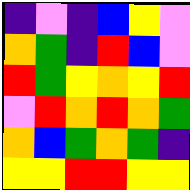[["indigo", "violet", "indigo", "blue", "yellow", "violet"], ["orange", "green", "indigo", "red", "blue", "violet"], ["red", "green", "yellow", "orange", "yellow", "red"], ["violet", "red", "orange", "red", "orange", "green"], ["orange", "blue", "green", "orange", "green", "indigo"], ["yellow", "yellow", "red", "red", "yellow", "yellow"]]